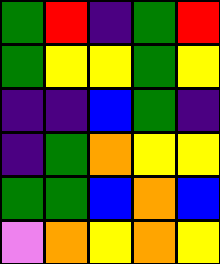[["green", "red", "indigo", "green", "red"], ["green", "yellow", "yellow", "green", "yellow"], ["indigo", "indigo", "blue", "green", "indigo"], ["indigo", "green", "orange", "yellow", "yellow"], ["green", "green", "blue", "orange", "blue"], ["violet", "orange", "yellow", "orange", "yellow"]]